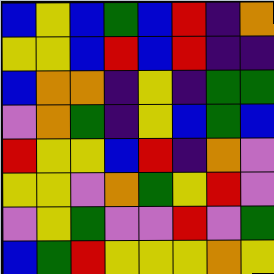[["blue", "yellow", "blue", "green", "blue", "red", "indigo", "orange"], ["yellow", "yellow", "blue", "red", "blue", "red", "indigo", "indigo"], ["blue", "orange", "orange", "indigo", "yellow", "indigo", "green", "green"], ["violet", "orange", "green", "indigo", "yellow", "blue", "green", "blue"], ["red", "yellow", "yellow", "blue", "red", "indigo", "orange", "violet"], ["yellow", "yellow", "violet", "orange", "green", "yellow", "red", "violet"], ["violet", "yellow", "green", "violet", "violet", "red", "violet", "green"], ["blue", "green", "red", "yellow", "yellow", "yellow", "orange", "yellow"]]